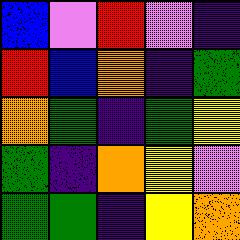[["blue", "violet", "red", "violet", "indigo"], ["red", "blue", "orange", "indigo", "green"], ["orange", "green", "indigo", "green", "yellow"], ["green", "indigo", "orange", "yellow", "violet"], ["green", "green", "indigo", "yellow", "orange"]]